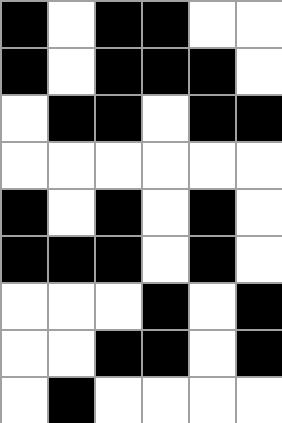[["black", "white", "black", "black", "white", "white"], ["black", "white", "black", "black", "black", "white"], ["white", "black", "black", "white", "black", "black"], ["white", "white", "white", "white", "white", "white"], ["black", "white", "black", "white", "black", "white"], ["black", "black", "black", "white", "black", "white"], ["white", "white", "white", "black", "white", "black"], ["white", "white", "black", "black", "white", "black"], ["white", "black", "white", "white", "white", "white"]]